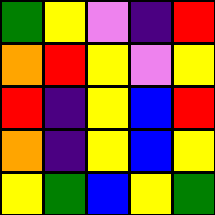[["green", "yellow", "violet", "indigo", "red"], ["orange", "red", "yellow", "violet", "yellow"], ["red", "indigo", "yellow", "blue", "red"], ["orange", "indigo", "yellow", "blue", "yellow"], ["yellow", "green", "blue", "yellow", "green"]]